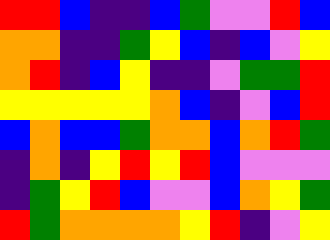[["red", "red", "blue", "indigo", "indigo", "blue", "green", "violet", "violet", "red", "blue"], ["orange", "orange", "indigo", "indigo", "green", "yellow", "blue", "indigo", "blue", "violet", "yellow"], ["orange", "red", "indigo", "blue", "yellow", "indigo", "indigo", "violet", "green", "green", "red"], ["yellow", "yellow", "yellow", "yellow", "yellow", "orange", "blue", "indigo", "violet", "blue", "red"], ["blue", "orange", "blue", "blue", "green", "orange", "orange", "blue", "orange", "red", "green"], ["indigo", "orange", "indigo", "yellow", "red", "yellow", "red", "blue", "violet", "violet", "violet"], ["indigo", "green", "yellow", "red", "blue", "violet", "violet", "blue", "orange", "yellow", "green"], ["red", "green", "orange", "orange", "orange", "orange", "yellow", "red", "indigo", "violet", "yellow"]]